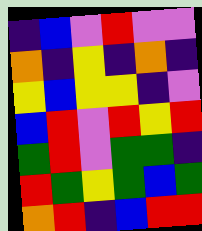[["indigo", "blue", "violet", "red", "violet", "violet"], ["orange", "indigo", "yellow", "indigo", "orange", "indigo"], ["yellow", "blue", "yellow", "yellow", "indigo", "violet"], ["blue", "red", "violet", "red", "yellow", "red"], ["green", "red", "violet", "green", "green", "indigo"], ["red", "green", "yellow", "green", "blue", "green"], ["orange", "red", "indigo", "blue", "red", "red"]]